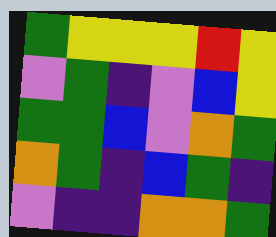[["green", "yellow", "yellow", "yellow", "red", "yellow"], ["violet", "green", "indigo", "violet", "blue", "yellow"], ["green", "green", "blue", "violet", "orange", "green"], ["orange", "green", "indigo", "blue", "green", "indigo"], ["violet", "indigo", "indigo", "orange", "orange", "green"]]